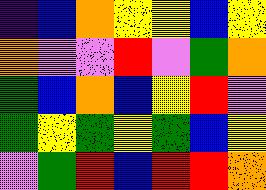[["indigo", "blue", "orange", "yellow", "yellow", "blue", "yellow"], ["orange", "violet", "violet", "red", "violet", "green", "orange"], ["green", "blue", "orange", "blue", "yellow", "red", "violet"], ["green", "yellow", "green", "yellow", "green", "blue", "yellow"], ["violet", "green", "red", "blue", "red", "red", "orange"]]